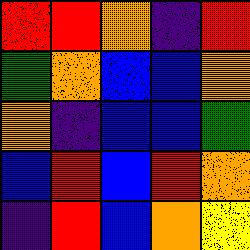[["red", "red", "orange", "indigo", "red"], ["green", "orange", "blue", "blue", "orange"], ["orange", "indigo", "blue", "blue", "green"], ["blue", "red", "blue", "red", "orange"], ["indigo", "red", "blue", "orange", "yellow"]]